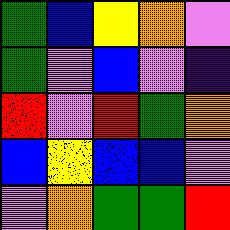[["green", "blue", "yellow", "orange", "violet"], ["green", "violet", "blue", "violet", "indigo"], ["red", "violet", "red", "green", "orange"], ["blue", "yellow", "blue", "blue", "violet"], ["violet", "orange", "green", "green", "red"]]